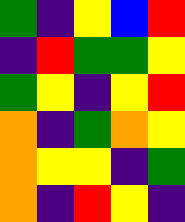[["green", "indigo", "yellow", "blue", "red"], ["indigo", "red", "green", "green", "yellow"], ["green", "yellow", "indigo", "yellow", "red"], ["orange", "indigo", "green", "orange", "yellow"], ["orange", "yellow", "yellow", "indigo", "green"], ["orange", "indigo", "red", "yellow", "indigo"]]